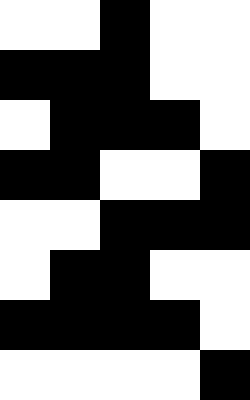[["white", "white", "black", "white", "white"], ["black", "black", "black", "white", "white"], ["white", "black", "black", "black", "white"], ["black", "black", "white", "white", "black"], ["white", "white", "black", "black", "black"], ["white", "black", "black", "white", "white"], ["black", "black", "black", "black", "white"], ["white", "white", "white", "white", "black"]]